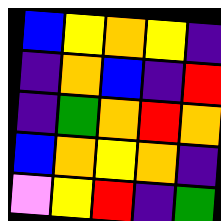[["blue", "yellow", "orange", "yellow", "indigo"], ["indigo", "orange", "blue", "indigo", "red"], ["indigo", "green", "orange", "red", "orange"], ["blue", "orange", "yellow", "orange", "indigo"], ["violet", "yellow", "red", "indigo", "green"]]